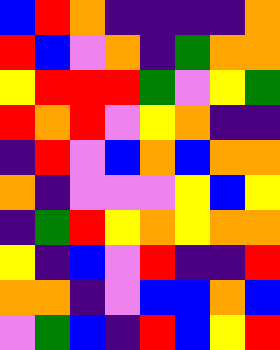[["blue", "red", "orange", "indigo", "indigo", "indigo", "indigo", "orange"], ["red", "blue", "violet", "orange", "indigo", "green", "orange", "orange"], ["yellow", "red", "red", "red", "green", "violet", "yellow", "green"], ["red", "orange", "red", "violet", "yellow", "orange", "indigo", "indigo"], ["indigo", "red", "violet", "blue", "orange", "blue", "orange", "orange"], ["orange", "indigo", "violet", "violet", "violet", "yellow", "blue", "yellow"], ["indigo", "green", "red", "yellow", "orange", "yellow", "orange", "orange"], ["yellow", "indigo", "blue", "violet", "red", "indigo", "indigo", "red"], ["orange", "orange", "indigo", "violet", "blue", "blue", "orange", "blue"], ["violet", "green", "blue", "indigo", "red", "blue", "yellow", "red"]]